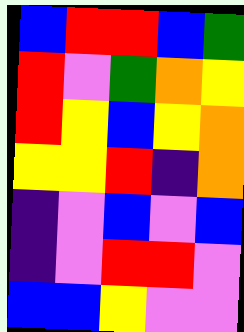[["blue", "red", "red", "blue", "green"], ["red", "violet", "green", "orange", "yellow"], ["red", "yellow", "blue", "yellow", "orange"], ["yellow", "yellow", "red", "indigo", "orange"], ["indigo", "violet", "blue", "violet", "blue"], ["indigo", "violet", "red", "red", "violet"], ["blue", "blue", "yellow", "violet", "violet"]]